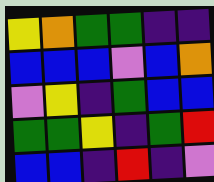[["yellow", "orange", "green", "green", "indigo", "indigo"], ["blue", "blue", "blue", "violet", "blue", "orange"], ["violet", "yellow", "indigo", "green", "blue", "blue"], ["green", "green", "yellow", "indigo", "green", "red"], ["blue", "blue", "indigo", "red", "indigo", "violet"]]